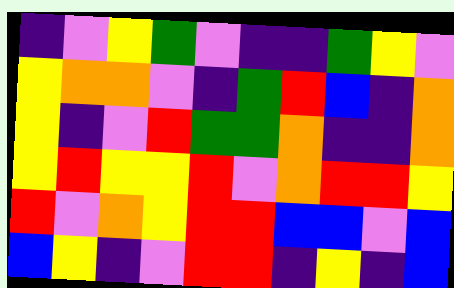[["indigo", "violet", "yellow", "green", "violet", "indigo", "indigo", "green", "yellow", "violet"], ["yellow", "orange", "orange", "violet", "indigo", "green", "red", "blue", "indigo", "orange"], ["yellow", "indigo", "violet", "red", "green", "green", "orange", "indigo", "indigo", "orange"], ["yellow", "red", "yellow", "yellow", "red", "violet", "orange", "red", "red", "yellow"], ["red", "violet", "orange", "yellow", "red", "red", "blue", "blue", "violet", "blue"], ["blue", "yellow", "indigo", "violet", "red", "red", "indigo", "yellow", "indigo", "blue"]]